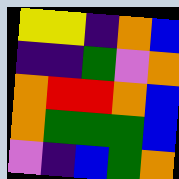[["yellow", "yellow", "indigo", "orange", "blue"], ["indigo", "indigo", "green", "violet", "orange"], ["orange", "red", "red", "orange", "blue"], ["orange", "green", "green", "green", "blue"], ["violet", "indigo", "blue", "green", "orange"]]